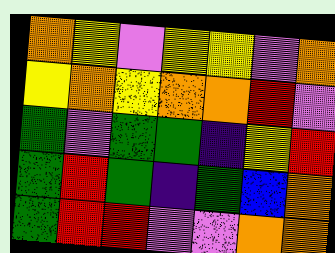[["orange", "yellow", "violet", "yellow", "yellow", "violet", "orange"], ["yellow", "orange", "yellow", "orange", "orange", "red", "violet"], ["green", "violet", "green", "green", "indigo", "yellow", "red"], ["green", "red", "green", "indigo", "green", "blue", "orange"], ["green", "red", "red", "violet", "violet", "orange", "orange"]]